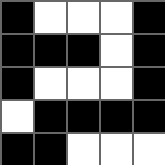[["black", "white", "white", "white", "black"], ["black", "black", "black", "white", "black"], ["black", "white", "white", "white", "black"], ["white", "black", "black", "black", "black"], ["black", "black", "white", "white", "white"]]